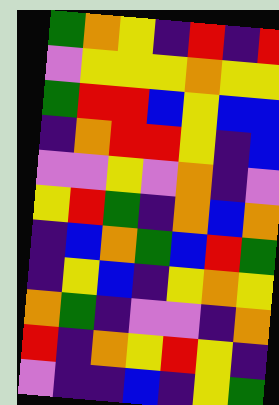[["green", "orange", "yellow", "indigo", "red", "indigo", "red"], ["violet", "yellow", "yellow", "yellow", "orange", "yellow", "yellow"], ["green", "red", "red", "blue", "yellow", "blue", "blue"], ["indigo", "orange", "red", "red", "yellow", "indigo", "blue"], ["violet", "violet", "yellow", "violet", "orange", "indigo", "violet"], ["yellow", "red", "green", "indigo", "orange", "blue", "orange"], ["indigo", "blue", "orange", "green", "blue", "red", "green"], ["indigo", "yellow", "blue", "indigo", "yellow", "orange", "yellow"], ["orange", "green", "indigo", "violet", "violet", "indigo", "orange"], ["red", "indigo", "orange", "yellow", "red", "yellow", "indigo"], ["violet", "indigo", "indigo", "blue", "indigo", "yellow", "green"]]